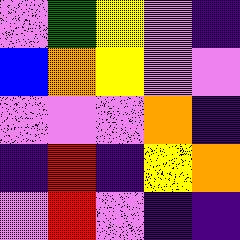[["violet", "green", "yellow", "violet", "indigo"], ["blue", "orange", "yellow", "violet", "violet"], ["violet", "violet", "violet", "orange", "indigo"], ["indigo", "red", "indigo", "yellow", "orange"], ["violet", "red", "violet", "indigo", "indigo"]]